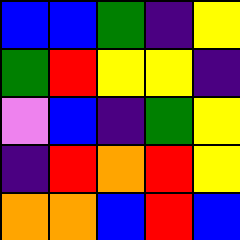[["blue", "blue", "green", "indigo", "yellow"], ["green", "red", "yellow", "yellow", "indigo"], ["violet", "blue", "indigo", "green", "yellow"], ["indigo", "red", "orange", "red", "yellow"], ["orange", "orange", "blue", "red", "blue"]]